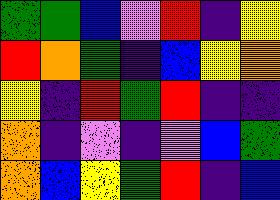[["green", "green", "blue", "violet", "red", "indigo", "yellow"], ["red", "orange", "green", "indigo", "blue", "yellow", "orange"], ["yellow", "indigo", "red", "green", "red", "indigo", "indigo"], ["orange", "indigo", "violet", "indigo", "violet", "blue", "green"], ["orange", "blue", "yellow", "green", "red", "indigo", "blue"]]